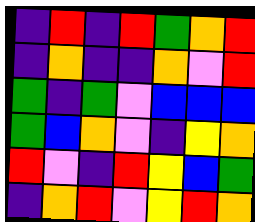[["indigo", "red", "indigo", "red", "green", "orange", "red"], ["indigo", "orange", "indigo", "indigo", "orange", "violet", "red"], ["green", "indigo", "green", "violet", "blue", "blue", "blue"], ["green", "blue", "orange", "violet", "indigo", "yellow", "orange"], ["red", "violet", "indigo", "red", "yellow", "blue", "green"], ["indigo", "orange", "red", "violet", "yellow", "red", "orange"]]